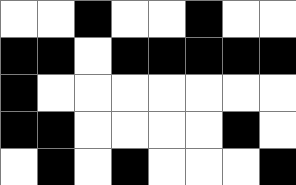[["white", "white", "black", "white", "white", "black", "white", "white"], ["black", "black", "white", "black", "black", "black", "black", "black"], ["black", "white", "white", "white", "white", "white", "white", "white"], ["black", "black", "white", "white", "white", "white", "black", "white"], ["white", "black", "white", "black", "white", "white", "white", "black"]]